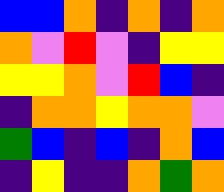[["blue", "blue", "orange", "indigo", "orange", "indigo", "orange"], ["orange", "violet", "red", "violet", "indigo", "yellow", "yellow"], ["yellow", "yellow", "orange", "violet", "red", "blue", "indigo"], ["indigo", "orange", "orange", "yellow", "orange", "orange", "violet"], ["green", "blue", "indigo", "blue", "indigo", "orange", "blue"], ["indigo", "yellow", "indigo", "indigo", "orange", "green", "orange"]]